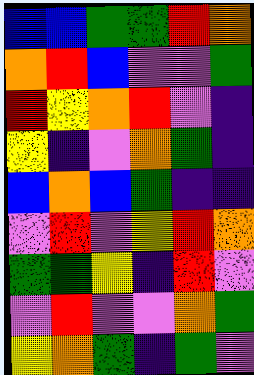[["blue", "blue", "green", "green", "red", "orange"], ["orange", "red", "blue", "violet", "violet", "green"], ["red", "yellow", "orange", "red", "violet", "indigo"], ["yellow", "indigo", "violet", "orange", "green", "indigo"], ["blue", "orange", "blue", "green", "indigo", "indigo"], ["violet", "red", "violet", "yellow", "red", "orange"], ["green", "green", "yellow", "indigo", "red", "violet"], ["violet", "red", "violet", "violet", "orange", "green"], ["yellow", "orange", "green", "indigo", "green", "violet"]]